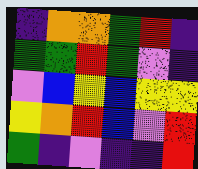[["indigo", "orange", "orange", "green", "red", "indigo"], ["green", "green", "red", "green", "violet", "indigo"], ["violet", "blue", "yellow", "blue", "yellow", "yellow"], ["yellow", "orange", "red", "blue", "violet", "red"], ["green", "indigo", "violet", "indigo", "indigo", "red"]]